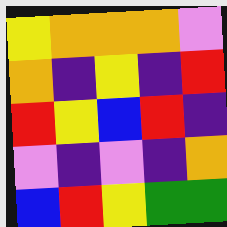[["yellow", "orange", "orange", "orange", "violet"], ["orange", "indigo", "yellow", "indigo", "red"], ["red", "yellow", "blue", "red", "indigo"], ["violet", "indigo", "violet", "indigo", "orange"], ["blue", "red", "yellow", "green", "green"]]